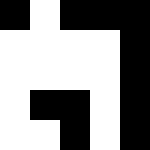[["black", "white", "black", "black", "black"], ["white", "white", "white", "white", "black"], ["white", "white", "white", "white", "black"], ["white", "black", "black", "white", "black"], ["white", "white", "black", "white", "black"]]